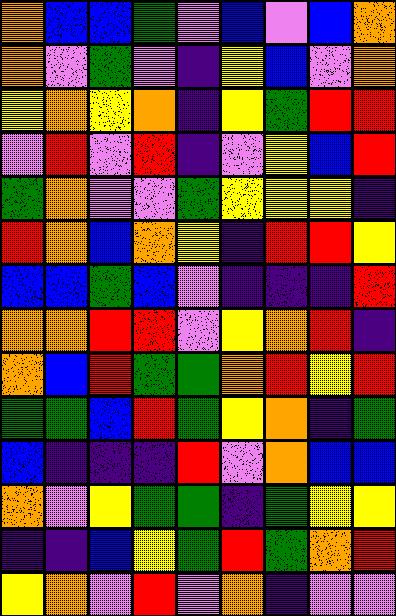[["orange", "blue", "blue", "green", "violet", "blue", "violet", "blue", "orange"], ["orange", "violet", "green", "violet", "indigo", "yellow", "blue", "violet", "orange"], ["yellow", "orange", "yellow", "orange", "indigo", "yellow", "green", "red", "red"], ["violet", "red", "violet", "red", "indigo", "violet", "yellow", "blue", "red"], ["green", "orange", "violet", "violet", "green", "yellow", "yellow", "yellow", "indigo"], ["red", "orange", "blue", "orange", "yellow", "indigo", "red", "red", "yellow"], ["blue", "blue", "green", "blue", "violet", "indigo", "indigo", "indigo", "red"], ["orange", "orange", "red", "red", "violet", "yellow", "orange", "red", "indigo"], ["orange", "blue", "red", "green", "green", "orange", "red", "yellow", "red"], ["green", "green", "blue", "red", "green", "yellow", "orange", "indigo", "green"], ["blue", "indigo", "indigo", "indigo", "red", "violet", "orange", "blue", "blue"], ["orange", "violet", "yellow", "green", "green", "indigo", "green", "yellow", "yellow"], ["indigo", "indigo", "blue", "yellow", "green", "red", "green", "orange", "red"], ["yellow", "orange", "violet", "red", "violet", "orange", "indigo", "violet", "violet"]]